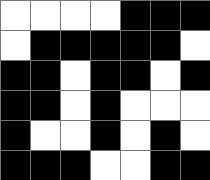[["white", "white", "white", "white", "black", "black", "black"], ["white", "black", "black", "black", "black", "black", "white"], ["black", "black", "white", "black", "black", "white", "black"], ["black", "black", "white", "black", "white", "white", "white"], ["black", "white", "white", "black", "white", "black", "white"], ["black", "black", "black", "white", "white", "black", "black"]]